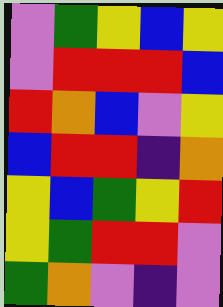[["violet", "green", "yellow", "blue", "yellow"], ["violet", "red", "red", "red", "blue"], ["red", "orange", "blue", "violet", "yellow"], ["blue", "red", "red", "indigo", "orange"], ["yellow", "blue", "green", "yellow", "red"], ["yellow", "green", "red", "red", "violet"], ["green", "orange", "violet", "indigo", "violet"]]